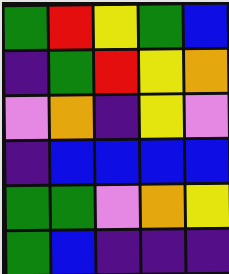[["green", "red", "yellow", "green", "blue"], ["indigo", "green", "red", "yellow", "orange"], ["violet", "orange", "indigo", "yellow", "violet"], ["indigo", "blue", "blue", "blue", "blue"], ["green", "green", "violet", "orange", "yellow"], ["green", "blue", "indigo", "indigo", "indigo"]]